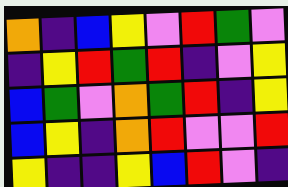[["orange", "indigo", "blue", "yellow", "violet", "red", "green", "violet"], ["indigo", "yellow", "red", "green", "red", "indigo", "violet", "yellow"], ["blue", "green", "violet", "orange", "green", "red", "indigo", "yellow"], ["blue", "yellow", "indigo", "orange", "red", "violet", "violet", "red"], ["yellow", "indigo", "indigo", "yellow", "blue", "red", "violet", "indigo"]]